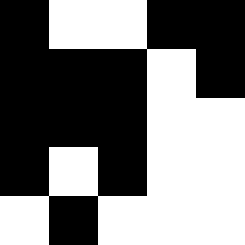[["black", "white", "white", "black", "black"], ["black", "black", "black", "white", "black"], ["black", "black", "black", "white", "white"], ["black", "white", "black", "white", "white"], ["white", "black", "white", "white", "white"]]